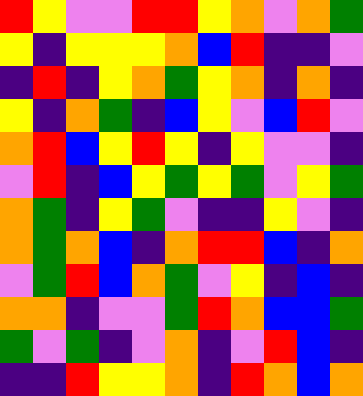[["red", "yellow", "violet", "violet", "red", "red", "yellow", "orange", "violet", "orange", "green"], ["yellow", "indigo", "yellow", "yellow", "yellow", "orange", "blue", "red", "indigo", "indigo", "violet"], ["indigo", "red", "indigo", "yellow", "orange", "green", "yellow", "orange", "indigo", "orange", "indigo"], ["yellow", "indigo", "orange", "green", "indigo", "blue", "yellow", "violet", "blue", "red", "violet"], ["orange", "red", "blue", "yellow", "red", "yellow", "indigo", "yellow", "violet", "violet", "indigo"], ["violet", "red", "indigo", "blue", "yellow", "green", "yellow", "green", "violet", "yellow", "green"], ["orange", "green", "indigo", "yellow", "green", "violet", "indigo", "indigo", "yellow", "violet", "indigo"], ["orange", "green", "orange", "blue", "indigo", "orange", "red", "red", "blue", "indigo", "orange"], ["violet", "green", "red", "blue", "orange", "green", "violet", "yellow", "indigo", "blue", "indigo"], ["orange", "orange", "indigo", "violet", "violet", "green", "red", "orange", "blue", "blue", "green"], ["green", "violet", "green", "indigo", "violet", "orange", "indigo", "violet", "red", "blue", "indigo"], ["indigo", "indigo", "red", "yellow", "yellow", "orange", "indigo", "red", "orange", "blue", "orange"]]